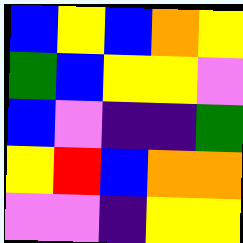[["blue", "yellow", "blue", "orange", "yellow"], ["green", "blue", "yellow", "yellow", "violet"], ["blue", "violet", "indigo", "indigo", "green"], ["yellow", "red", "blue", "orange", "orange"], ["violet", "violet", "indigo", "yellow", "yellow"]]